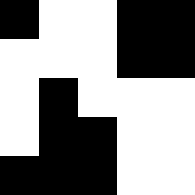[["black", "white", "white", "black", "black"], ["white", "white", "white", "black", "black"], ["white", "black", "white", "white", "white"], ["white", "black", "black", "white", "white"], ["black", "black", "black", "white", "white"]]